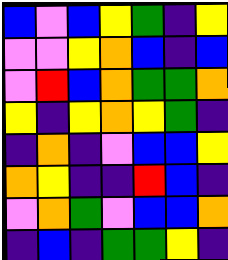[["blue", "violet", "blue", "yellow", "green", "indigo", "yellow"], ["violet", "violet", "yellow", "orange", "blue", "indigo", "blue"], ["violet", "red", "blue", "orange", "green", "green", "orange"], ["yellow", "indigo", "yellow", "orange", "yellow", "green", "indigo"], ["indigo", "orange", "indigo", "violet", "blue", "blue", "yellow"], ["orange", "yellow", "indigo", "indigo", "red", "blue", "indigo"], ["violet", "orange", "green", "violet", "blue", "blue", "orange"], ["indigo", "blue", "indigo", "green", "green", "yellow", "indigo"]]